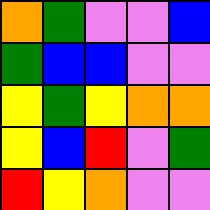[["orange", "green", "violet", "violet", "blue"], ["green", "blue", "blue", "violet", "violet"], ["yellow", "green", "yellow", "orange", "orange"], ["yellow", "blue", "red", "violet", "green"], ["red", "yellow", "orange", "violet", "violet"]]